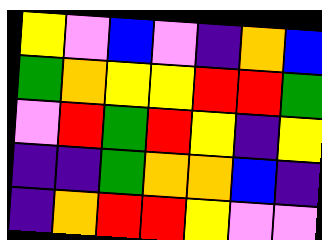[["yellow", "violet", "blue", "violet", "indigo", "orange", "blue"], ["green", "orange", "yellow", "yellow", "red", "red", "green"], ["violet", "red", "green", "red", "yellow", "indigo", "yellow"], ["indigo", "indigo", "green", "orange", "orange", "blue", "indigo"], ["indigo", "orange", "red", "red", "yellow", "violet", "violet"]]